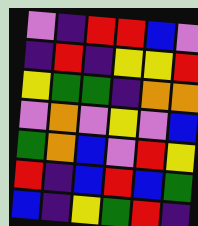[["violet", "indigo", "red", "red", "blue", "violet"], ["indigo", "red", "indigo", "yellow", "yellow", "red"], ["yellow", "green", "green", "indigo", "orange", "orange"], ["violet", "orange", "violet", "yellow", "violet", "blue"], ["green", "orange", "blue", "violet", "red", "yellow"], ["red", "indigo", "blue", "red", "blue", "green"], ["blue", "indigo", "yellow", "green", "red", "indigo"]]